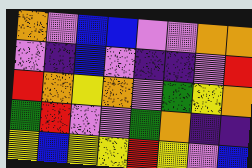[["orange", "violet", "blue", "blue", "violet", "violet", "orange", "orange"], ["violet", "indigo", "blue", "violet", "indigo", "indigo", "violet", "red"], ["red", "orange", "yellow", "orange", "violet", "green", "yellow", "orange"], ["green", "red", "violet", "violet", "green", "orange", "indigo", "indigo"], ["yellow", "blue", "yellow", "yellow", "red", "yellow", "violet", "blue"]]